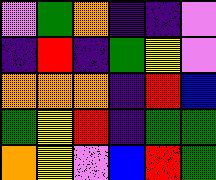[["violet", "green", "orange", "indigo", "indigo", "violet"], ["indigo", "red", "indigo", "green", "yellow", "violet"], ["orange", "orange", "orange", "indigo", "red", "blue"], ["green", "yellow", "red", "indigo", "green", "green"], ["orange", "yellow", "violet", "blue", "red", "green"]]